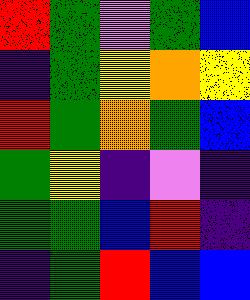[["red", "green", "violet", "green", "blue"], ["indigo", "green", "yellow", "orange", "yellow"], ["red", "green", "orange", "green", "blue"], ["green", "yellow", "indigo", "violet", "indigo"], ["green", "green", "blue", "red", "indigo"], ["indigo", "green", "red", "blue", "blue"]]